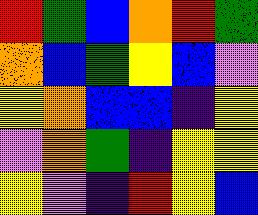[["red", "green", "blue", "orange", "red", "green"], ["orange", "blue", "green", "yellow", "blue", "violet"], ["yellow", "orange", "blue", "blue", "indigo", "yellow"], ["violet", "orange", "green", "indigo", "yellow", "yellow"], ["yellow", "violet", "indigo", "red", "yellow", "blue"]]